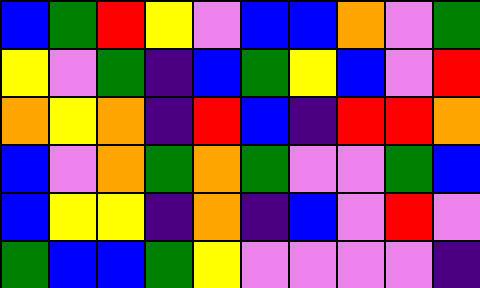[["blue", "green", "red", "yellow", "violet", "blue", "blue", "orange", "violet", "green"], ["yellow", "violet", "green", "indigo", "blue", "green", "yellow", "blue", "violet", "red"], ["orange", "yellow", "orange", "indigo", "red", "blue", "indigo", "red", "red", "orange"], ["blue", "violet", "orange", "green", "orange", "green", "violet", "violet", "green", "blue"], ["blue", "yellow", "yellow", "indigo", "orange", "indigo", "blue", "violet", "red", "violet"], ["green", "blue", "blue", "green", "yellow", "violet", "violet", "violet", "violet", "indigo"]]